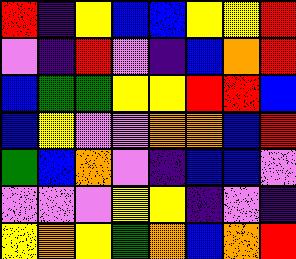[["red", "indigo", "yellow", "blue", "blue", "yellow", "yellow", "red"], ["violet", "indigo", "red", "violet", "indigo", "blue", "orange", "red"], ["blue", "green", "green", "yellow", "yellow", "red", "red", "blue"], ["blue", "yellow", "violet", "violet", "orange", "orange", "blue", "red"], ["green", "blue", "orange", "violet", "indigo", "blue", "blue", "violet"], ["violet", "violet", "violet", "yellow", "yellow", "indigo", "violet", "indigo"], ["yellow", "orange", "yellow", "green", "orange", "blue", "orange", "red"]]